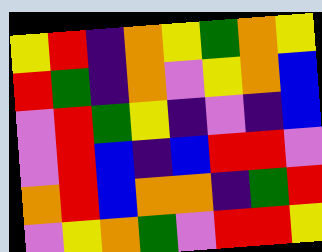[["yellow", "red", "indigo", "orange", "yellow", "green", "orange", "yellow"], ["red", "green", "indigo", "orange", "violet", "yellow", "orange", "blue"], ["violet", "red", "green", "yellow", "indigo", "violet", "indigo", "blue"], ["violet", "red", "blue", "indigo", "blue", "red", "red", "violet"], ["orange", "red", "blue", "orange", "orange", "indigo", "green", "red"], ["violet", "yellow", "orange", "green", "violet", "red", "red", "yellow"]]